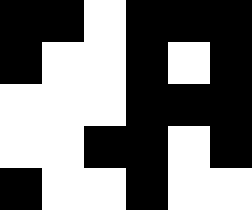[["black", "black", "white", "black", "black", "black"], ["black", "white", "white", "black", "white", "black"], ["white", "white", "white", "black", "black", "black"], ["white", "white", "black", "black", "white", "black"], ["black", "white", "white", "black", "white", "white"]]